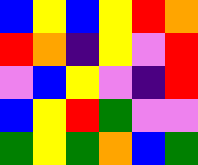[["blue", "yellow", "blue", "yellow", "red", "orange"], ["red", "orange", "indigo", "yellow", "violet", "red"], ["violet", "blue", "yellow", "violet", "indigo", "red"], ["blue", "yellow", "red", "green", "violet", "violet"], ["green", "yellow", "green", "orange", "blue", "green"]]